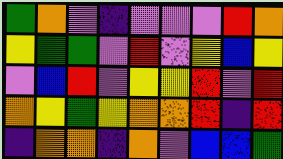[["green", "orange", "violet", "indigo", "violet", "violet", "violet", "red", "orange"], ["yellow", "green", "green", "violet", "red", "violet", "yellow", "blue", "yellow"], ["violet", "blue", "red", "violet", "yellow", "yellow", "red", "violet", "red"], ["orange", "yellow", "green", "yellow", "orange", "orange", "red", "indigo", "red"], ["indigo", "orange", "orange", "indigo", "orange", "violet", "blue", "blue", "green"]]